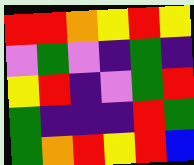[["red", "red", "orange", "yellow", "red", "yellow"], ["violet", "green", "violet", "indigo", "green", "indigo"], ["yellow", "red", "indigo", "violet", "green", "red"], ["green", "indigo", "indigo", "indigo", "red", "green"], ["green", "orange", "red", "yellow", "red", "blue"]]